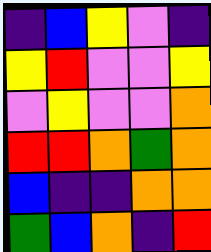[["indigo", "blue", "yellow", "violet", "indigo"], ["yellow", "red", "violet", "violet", "yellow"], ["violet", "yellow", "violet", "violet", "orange"], ["red", "red", "orange", "green", "orange"], ["blue", "indigo", "indigo", "orange", "orange"], ["green", "blue", "orange", "indigo", "red"]]